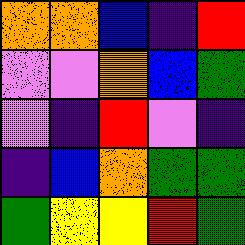[["orange", "orange", "blue", "indigo", "red"], ["violet", "violet", "orange", "blue", "green"], ["violet", "indigo", "red", "violet", "indigo"], ["indigo", "blue", "orange", "green", "green"], ["green", "yellow", "yellow", "red", "green"]]